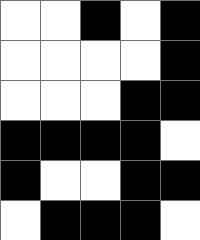[["white", "white", "black", "white", "black"], ["white", "white", "white", "white", "black"], ["white", "white", "white", "black", "black"], ["black", "black", "black", "black", "white"], ["black", "white", "white", "black", "black"], ["white", "black", "black", "black", "white"]]